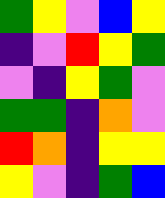[["green", "yellow", "violet", "blue", "yellow"], ["indigo", "violet", "red", "yellow", "green"], ["violet", "indigo", "yellow", "green", "violet"], ["green", "green", "indigo", "orange", "violet"], ["red", "orange", "indigo", "yellow", "yellow"], ["yellow", "violet", "indigo", "green", "blue"]]